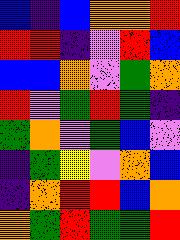[["blue", "indigo", "blue", "orange", "orange", "red"], ["red", "red", "indigo", "violet", "red", "blue"], ["blue", "blue", "orange", "violet", "green", "orange"], ["red", "violet", "green", "red", "green", "indigo"], ["green", "orange", "violet", "green", "blue", "violet"], ["indigo", "green", "yellow", "violet", "orange", "blue"], ["indigo", "orange", "red", "red", "blue", "orange"], ["orange", "green", "red", "green", "green", "red"]]